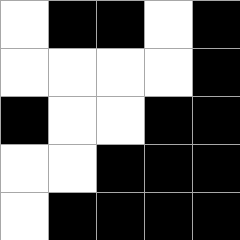[["white", "black", "black", "white", "black"], ["white", "white", "white", "white", "black"], ["black", "white", "white", "black", "black"], ["white", "white", "black", "black", "black"], ["white", "black", "black", "black", "black"]]